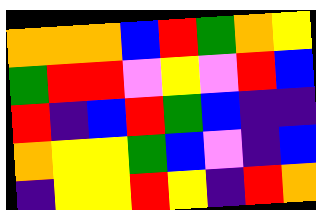[["orange", "orange", "orange", "blue", "red", "green", "orange", "yellow"], ["green", "red", "red", "violet", "yellow", "violet", "red", "blue"], ["red", "indigo", "blue", "red", "green", "blue", "indigo", "indigo"], ["orange", "yellow", "yellow", "green", "blue", "violet", "indigo", "blue"], ["indigo", "yellow", "yellow", "red", "yellow", "indigo", "red", "orange"]]